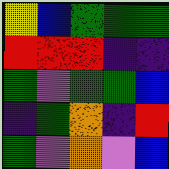[["yellow", "blue", "green", "green", "green"], ["red", "red", "red", "indigo", "indigo"], ["green", "violet", "green", "green", "blue"], ["indigo", "green", "orange", "indigo", "red"], ["green", "violet", "orange", "violet", "blue"]]